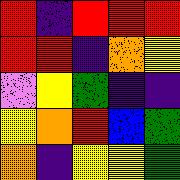[["red", "indigo", "red", "red", "red"], ["red", "red", "indigo", "orange", "yellow"], ["violet", "yellow", "green", "indigo", "indigo"], ["yellow", "orange", "red", "blue", "green"], ["orange", "indigo", "yellow", "yellow", "green"]]